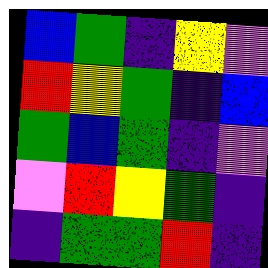[["blue", "green", "indigo", "yellow", "violet"], ["red", "yellow", "green", "indigo", "blue"], ["green", "blue", "green", "indigo", "violet"], ["violet", "red", "yellow", "green", "indigo"], ["indigo", "green", "green", "red", "indigo"]]